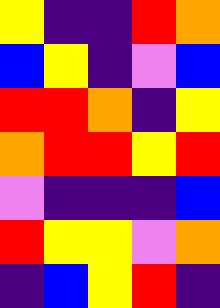[["yellow", "indigo", "indigo", "red", "orange"], ["blue", "yellow", "indigo", "violet", "blue"], ["red", "red", "orange", "indigo", "yellow"], ["orange", "red", "red", "yellow", "red"], ["violet", "indigo", "indigo", "indigo", "blue"], ["red", "yellow", "yellow", "violet", "orange"], ["indigo", "blue", "yellow", "red", "indigo"]]